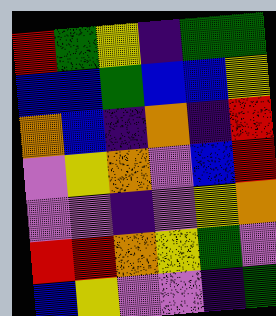[["red", "green", "yellow", "indigo", "green", "green"], ["blue", "blue", "green", "blue", "blue", "yellow"], ["orange", "blue", "indigo", "orange", "indigo", "red"], ["violet", "yellow", "orange", "violet", "blue", "red"], ["violet", "violet", "indigo", "violet", "yellow", "orange"], ["red", "red", "orange", "yellow", "green", "violet"], ["blue", "yellow", "violet", "violet", "indigo", "green"]]